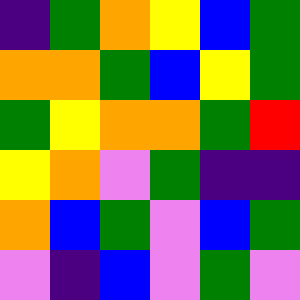[["indigo", "green", "orange", "yellow", "blue", "green"], ["orange", "orange", "green", "blue", "yellow", "green"], ["green", "yellow", "orange", "orange", "green", "red"], ["yellow", "orange", "violet", "green", "indigo", "indigo"], ["orange", "blue", "green", "violet", "blue", "green"], ["violet", "indigo", "blue", "violet", "green", "violet"]]